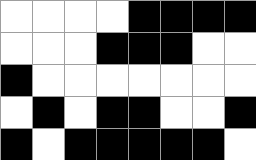[["white", "white", "white", "white", "black", "black", "black", "black"], ["white", "white", "white", "black", "black", "black", "white", "white"], ["black", "white", "white", "white", "white", "white", "white", "white"], ["white", "black", "white", "black", "black", "white", "white", "black"], ["black", "white", "black", "black", "black", "black", "black", "white"]]